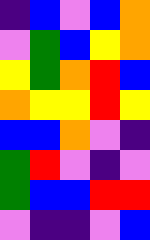[["indigo", "blue", "violet", "blue", "orange"], ["violet", "green", "blue", "yellow", "orange"], ["yellow", "green", "orange", "red", "blue"], ["orange", "yellow", "yellow", "red", "yellow"], ["blue", "blue", "orange", "violet", "indigo"], ["green", "red", "violet", "indigo", "violet"], ["green", "blue", "blue", "red", "red"], ["violet", "indigo", "indigo", "violet", "blue"]]